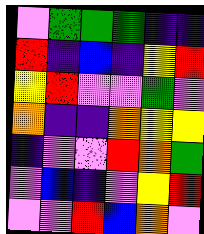[["violet", "green", "green", "green", "indigo", "indigo"], ["red", "indigo", "blue", "indigo", "yellow", "red"], ["yellow", "red", "violet", "violet", "green", "violet"], ["orange", "indigo", "indigo", "orange", "yellow", "yellow"], ["indigo", "violet", "violet", "red", "orange", "green"], ["violet", "blue", "indigo", "violet", "yellow", "red"], ["violet", "violet", "red", "blue", "orange", "violet"]]